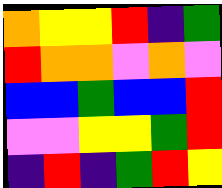[["orange", "yellow", "yellow", "red", "indigo", "green"], ["red", "orange", "orange", "violet", "orange", "violet"], ["blue", "blue", "green", "blue", "blue", "red"], ["violet", "violet", "yellow", "yellow", "green", "red"], ["indigo", "red", "indigo", "green", "red", "yellow"]]